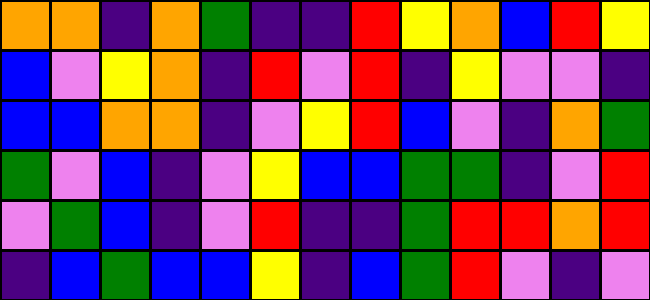[["orange", "orange", "indigo", "orange", "green", "indigo", "indigo", "red", "yellow", "orange", "blue", "red", "yellow"], ["blue", "violet", "yellow", "orange", "indigo", "red", "violet", "red", "indigo", "yellow", "violet", "violet", "indigo"], ["blue", "blue", "orange", "orange", "indigo", "violet", "yellow", "red", "blue", "violet", "indigo", "orange", "green"], ["green", "violet", "blue", "indigo", "violet", "yellow", "blue", "blue", "green", "green", "indigo", "violet", "red"], ["violet", "green", "blue", "indigo", "violet", "red", "indigo", "indigo", "green", "red", "red", "orange", "red"], ["indigo", "blue", "green", "blue", "blue", "yellow", "indigo", "blue", "green", "red", "violet", "indigo", "violet"]]